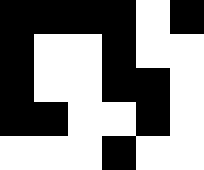[["black", "black", "black", "black", "white", "black"], ["black", "white", "white", "black", "white", "white"], ["black", "white", "white", "black", "black", "white"], ["black", "black", "white", "white", "black", "white"], ["white", "white", "white", "black", "white", "white"]]